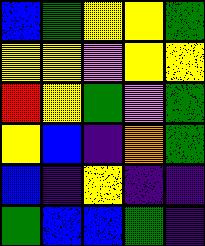[["blue", "green", "yellow", "yellow", "green"], ["yellow", "yellow", "violet", "yellow", "yellow"], ["red", "yellow", "green", "violet", "green"], ["yellow", "blue", "indigo", "orange", "green"], ["blue", "indigo", "yellow", "indigo", "indigo"], ["green", "blue", "blue", "green", "indigo"]]